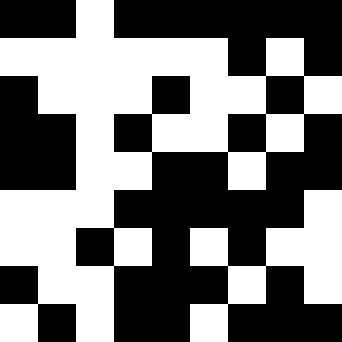[["black", "black", "white", "black", "black", "black", "black", "black", "black"], ["white", "white", "white", "white", "white", "white", "black", "white", "black"], ["black", "white", "white", "white", "black", "white", "white", "black", "white"], ["black", "black", "white", "black", "white", "white", "black", "white", "black"], ["black", "black", "white", "white", "black", "black", "white", "black", "black"], ["white", "white", "white", "black", "black", "black", "black", "black", "white"], ["white", "white", "black", "white", "black", "white", "black", "white", "white"], ["black", "white", "white", "black", "black", "black", "white", "black", "white"], ["white", "black", "white", "black", "black", "white", "black", "black", "black"]]